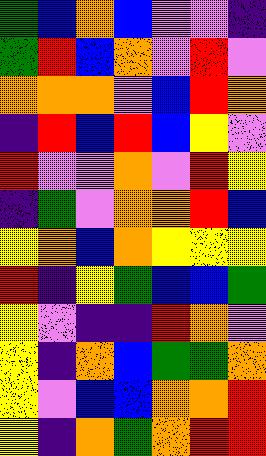[["green", "blue", "orange", "blue", "violet", "violet", "indigo"], ["green", "red", "blue", "orange", "violet", "red", "violet"], ["orange", "orange", "orange", "violet", "blue", "red", "orange"], ["indigo", "red", "blue", "red", "blue", "yellow", "violet"], ["red", "violet", "violet", "orange", "violet", "red", "yellow"], ["indigo", "green", "violet", "orange", "orange", "red", "blue"], ["yellow", "orange", "blue", "orange", "yellow", "yellow", "yellow"], ["red", "indigo", "yellow", "green", "blue", "blue", "green"], ["yellow", "violet", "indigo", "indigo", "red", "orange", "violet"], ["yellow", "indigo", "orange", "blue", "green", "green", "orange"], ["yellow", "violet", "blue", "blue", "orange", "orange", "red"], ["yellow", "indigo", "orange", "green", "orange", "red", "red"]]